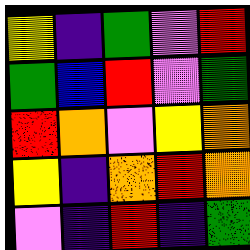[["yellow", "indigo", "green", "violet", "red"], ["green", "blue", "red", "violet", "green"], ["red", "orange", "violet", "yellow", "orange"], ["yellow", "indigo", "orange", "red", "orange"], ["violet", "indigo", "red", "indigo", "green"]]